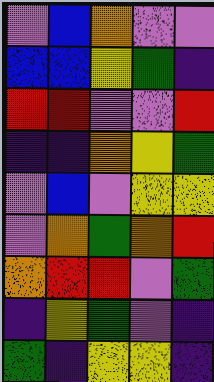[["violet", "blue", "orange", "violet", "violet"], ["blue", "blue", "yellow", "green", "indigo"], ["red", "red", "violet", "violet", "red"], ["indigo", "indigo", "orange", "yellow", "green"], ["violet", "blue", "violet", "yellow", "yellow"], ["violet", "orange", "green", "orange", "red"], ["orange", "red", "red", "violet", "green"], ["indigo", "yellow", "green", "violet", "indigo"], ["green", "indigo", "yellow", "yellow", "indigo"]]